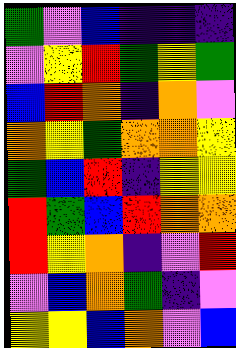[["green", "violet", "blue", "indigo", "indigo", "indigo"], ["violet", "yellow", "red", "green", "yellow", "green"], ["blue", "red", "orange", "indigo", "orange", "violet"], ["orange", "yellow", "green", "orange", "orange", "yellow"], ["green", "blue", "red", "indigo", "yellow", "yellow"], ["red", "green", "blue", "red", "orange", "orange"], ["red", "yellow", "orange", "indigo", "violet", "red"], ["violet", "blue", "orange", "green", "indigo", "violet"], ["yellow", "yellow", "blue", "orange", "violet", "blue"]]